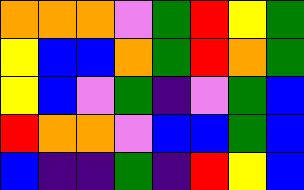[["orange", "orange", "orange", "violet", "green", "red", "yellow", "green"], ["yellow", "blue", "blue", "orange", "green", "red", "orange", "green"], ["yellow", "blue", "violet", "green", "indigo", "violet", "green", "blue"], ["red", "orange", "orange", "violet", "blue", "blue", "green", "blue"], ["blue", "indigo", "indigo", "green", "indigo", "red", "yellow", "blue"]]